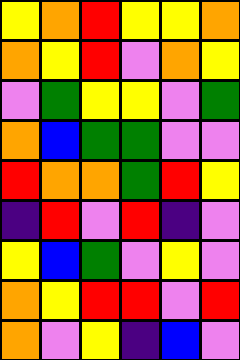[["yellow", "orange", "red", "yellow", "yellow", "orange"], ["orange", "yellow", "red", "violet", "orange", "yellow"], ["violet", "green", "yellow", "yellow", "violet", "green"], ["orange", "blue", "green", "green", "violet", "violet"], ["red", "orange", "orange", "green", "red", "yellow"], ["indigo", "red", "violet", "red", "indigo", "violet"], ["yellow", "blue", "green", "violet", "yellow", "violet"], ["orange", "yellow", "red", "red", "violet", "red"], ["orange", "violet", "yellow", "indigo", "blue", "violet"]]